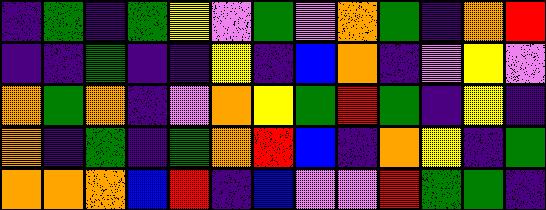[["indigo", "green", "indigo", "green", "yellow", "violet", "green", "violet", "orange", "green", "indigo", "orange", "red"], ["indigo", "indigo", "green", "indigo", "indigo", "yellow", "indigo", "blue", "orange", "indigo", "violet", "yellow", "violet"], ["orange", "green", "orange", "indigo", "violet", "orange", "yellow", "green", "red", "green", "indigo", "yellow", "indigo"], ["orange", "indigo", "green", "indigo", "green", "orange", "red", "blue", "indigo", "orange", "yellow", "indigo", "green"], ["orange", "orange", "orange", "blue", "red", "indigo", "blue", "violet", "violet", "red", "green", "green", "indigo"]]